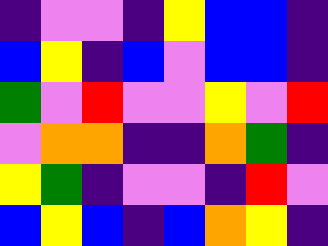[["indigo", "violet", "violet", "indigo", "yellow", "blue", "blue", "indigo"], ["blue", "yellow", "indigo", "blue", "violet", "blue", "blue", "indigo"], ["green", "violet", "red", "violet", "violet", "yellow", "violet", "red"], ["violet", "orange", "orange", "indigo", "indigo", "orange", "green", "indigo"], ["yellow", "green", "indigo", "violet", "violet", "indigo", "red", "violet"], ["blue", "yellow", "blue", "indigo", "blue", "orange", "yellow", "indigo"]]